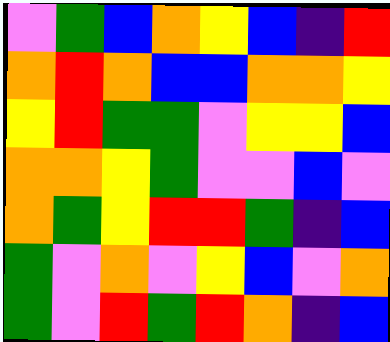[["violet", "green", "blue", "orange", "yellow", "blue", "indigo", "red"], ["orange", "red", "orange", "blue", "blue", "orange", "orange", "yellow"], ["yellow", "red", "green", "green", "violet", "yellow", "yellow", "blue"], ["orange", "orange", "yellow", "green", "violet", "violet", "blue", "violet"], ["orange", "green", "yellow", "red", "red", "green", "indigo", "blue"], ["green", "violet", "orange", "violet", "yellow", "blue", "violet", "orange"], ["green", "violet", "red", "green", "red", "orange", "indigo", "blue"]]